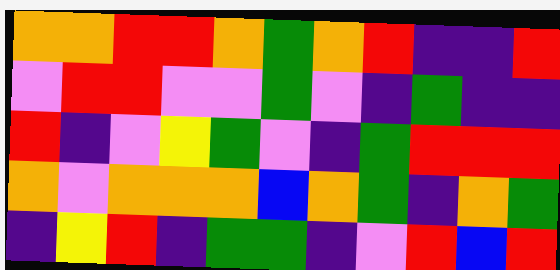[["orange", "orange", "red", "red", "orange", "green", "orange", "red", "indigo", "indigo", "red"], ["violet", "red", "red", "violet", "violet", "green", "violet", "indigo", "green", "indigo", "indigo"], ["red", "indigo", "violet", "yellow", "green", "violet", "indigo", "green", "red", "red", "red"], ["orange", "violet", "orange", "orange", "orange", "blue", "orange", "green", "indigo", "orange", "green"], ["indigo", "yellow", "red", "indigo", "green", "green", "indigo", "violet", "red", "blue", "red"]]